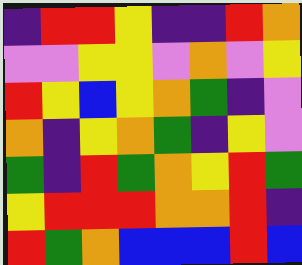[["indigo", "red", "red", "yellow", "indigo", "indigo", "red", "orange"], ["violet", "violet", "yellow", "yellow", "violet", "orange", "violet", "yellow"], ["red", "yellow", "blue", "yellow", "orange", "green", "indigo", "violet"], ["orange", "indigo", "yellow", "orange", "green", "indigo", "yellow", "violet"], ["green", "indigo", "red", "green", "orange", "yellow", "red", "green"], ["yellow", "red", "red", "red", "orange", "orange", "red", "indigo"], ["red", "green", "orange", "blue", "blue", "blue", "red", "blue"]]